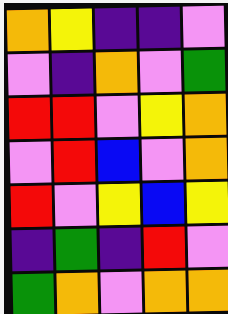[["orange", "yellow", "indigo", "indigo", "violet"], ["violet", "indigo", "orange", "violet", "green"], ["red", "red", "violet", "yellow", "orange"], ["violet", "red", "blue", "violet", "orange"], ["red", "violet", "yellow", "blue", "yellow"], ["indigo", "green", "indigo", "red", "violet"], ["green", "orange", "violet", "orange", "orange"]]